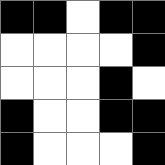[["black", "black", "white", "black", "black"], ["white", "white", "white", "white", "black"], ["white", "white", "white", "black", "white"], ["black", "white", "white", "black", "black"], ["black", "white", "white", "white", "black"]]